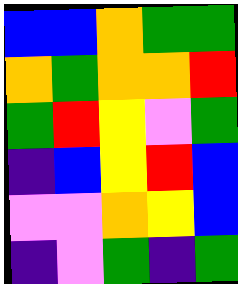[["blue", "blue", "orange", "green", "green"], ["orange", "green", "orange", "orange", "red"], ["green", "red", "yellow", "violet", "green"], ["indigo", "blue", "yellow", "red", "blue"], ["violet", "violet", "orange", "yellow", "blue"], ["indigo", "violet", "green", "indigo", "green"]]